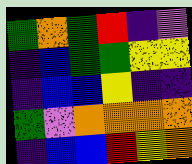[["green", "orange", "green", "red", "indigo", "violet"], ["indigo", "blue", "green", "green", "yellow", "yellow"], ["indigo", "blue", "blue", "yellow", "indigo", "indigo"], ["green", "violet", "orange", "orange", "orange", "orange"], ["indigo", "blue", "blue", "red", "yellow", "orange"]]